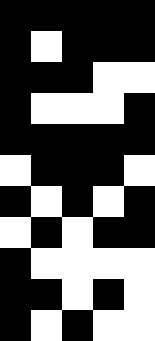[["black", "black", "black", "black", "black"], ["black", "white", "black", "black", "black"], ["black", "black", "black", "white", "white"], ["black", "white", "white", "white", "black"], ["black", "black", "black", "black", "black"], ["white", "black", "black", "black", "white"], ["black", "white", "black", "white", "black"], ["white", "black", "white", "black", "black"], ["black", "white", "white", "white", "white"], ["black", "black", "white", "black", "white"], ["black", "white", "black", "white", "white"]]